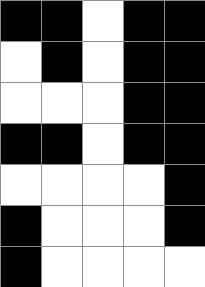[["black", "black", "white", "black", "black"], ["white", "black", "white", "black", "black"], ["white", "white", "white", "black", "black"], ["black", "black", "white", "black", "black"], ["white", "white", "white", "white", "black"], ["black", "white", "white", "white", "black"], ["black", "white", "white", "white", "white"]]